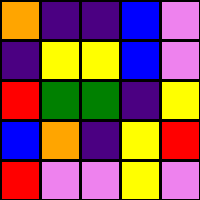[["orange", "indigo", "indigo", "blue", "violet"], ["indigo", "yellow", "yellow", "blue", "violet"], ["red", "green", "green", "indigo", "yellow"], ["blue", "orange", "indigo", "yellow", "red"], ["red", "violet", "violet", "yellow", "violet"]]